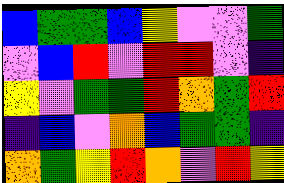[["blue", "green", "green", "blue", "yellow", "violet", "violet", "green"], ["violet", "blue", "red", "violet", "red", "red", "violet", "indigo"], ["yellow", "violet", "green", "green", "red", "orange", "green", "red"], ["indigo", "blue", "violet", "orange", "blue", "green", "green", "indigo"], ["orange", "green", "yellow", "red", "orange", "violet", "red", "yellow"]]